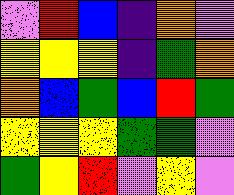[["violet", "red", "blue", "indigo", "orange", "violet"], ["yellow", "yellow", "yellow", "indigo", "green", "orange"], ["orange", "blue", "green", "blue", "red", "green"], ["yellow", "yellow", "yellow", "green", "green", "violet"], ["green", "yellow", "red", "violet", "yellow", "violet"]]